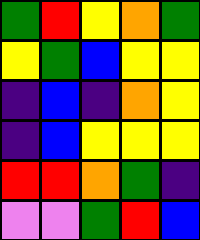[["green", "red", "yellow", "orange", "green"], ["yellow", "green", "blue", "yellow", "yellow"], ["indigo", "blue", "indigo", "orange", "yellow"], ["indigo", "blue", "yellow", "yellow", "yellow"], ["red", "red", "orange", "green", "indigo"], ["violet", "violet", "green", "red", "blue"]]